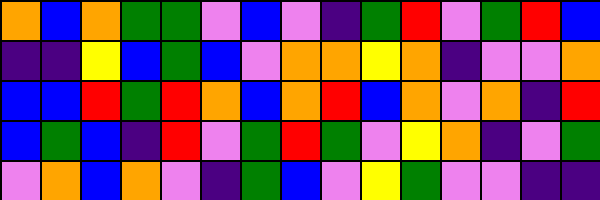[["orange", "blue", "orange", "green", "green", "violet", "blue", "violet", "indigo", "green", "red", "violet", "green", "red", "blue"], ["indigo", "indigo", "yellow", "blue", "green", "blue", "violet", "orange", "orange", "yellow", "orange", "indigo", "violet", "violet", "orange"], ["blue", "blue", "red", "green", "red", "orange", "blue", "orange", "red", "blue", "orange", "violet", "orange", "indigo", "red"], ["blue", "green", "blue", "indigo", "red", "violet", "green", "red", "green", "violet", "yellow", "orange", "indigo", "violet", "green"], ["violet", "orange", "blue", "orange", "violet", "indigo", "green", "blue", "violet", "yellow", "green", "violet", "violet", "indigo", "indigo"]]